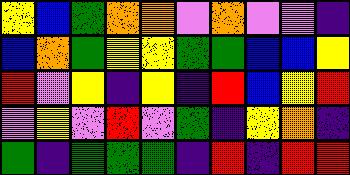[["yellow", "blue", "green", "orange", "orange", "violet", "orange", "violet", "violet", "indigo"], ["blue", "orange", "green", "yellow", "yellow", "green", "green", "blue", "blue", "yellow"], ["red", "violet", "yellow", "indigo", "yellow", "indigo", "red", "blue", "yellow", "red"], ["violet", "yellow", "violet", "red", "violet", "green", "indigo", "yellow", "orange", "indigo"], ["green", "indigo", "green", "green", "green", "indigo", "red", "indigo", "red", "red"]]